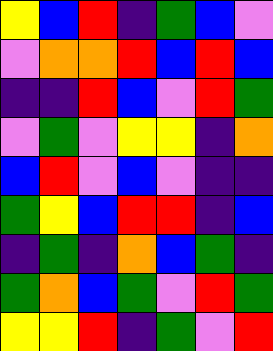[["yellow", "blue", "red", "indigo", "green", "blue", "violet"], ["violet", "orange", "orange", "red", "blue", "red", "blue"], ["indigo", "indigo", "red", "blue", "violet", "red", "green"], ["violet", "green", "violet", "yellow", "yellow", "indigo", "orange"], ["blue", "red", "violet", "blue", "violet", "indigo", "indigo"], ["green", "yellow", "blue", "red", "red", "indigo", "blue"], ["indigo", "green", "indigo", "orange", "blue", "green", "indigo"], ["green", "orange", "blue", "green", "violet", "red", "green"], ["yellow", "yellow", "red", "indigo", "green", "violet", "red"]]